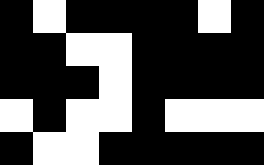[["black", "white", "black", "black", "black", "black", "white", "black"], ["black", "black", "white", "white", "black", "black", "black", "black"], ["black", "black", "black", "white", "black", "black", "black", "black"], ["white", "black", "white", "white", "black", "white", "white", "white"], ["black", "white", "white", "black", "black", "black", "black", "black"]]